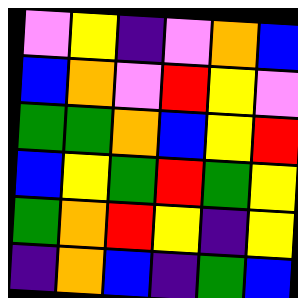[["violet", "yellow", "indigo", "violet", "orange", "blue"], ["blue", "orange", "violet", "red", "yellow", "violet"], ["green", "green", "orange", "blue", "yellow", "red"], ["blue", "yellow", "green", "red", "green", "yellow"], ["green", "orange", "red", "yellow", "indigo", "yellow"], ["indigo", "orange", "blue", "indigo", "green", "blue"]]